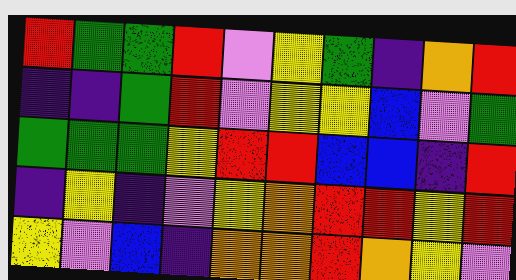[["red", "green", "green", "red", "violet", "yellow", "green", "indigo", "orange", "red"], ["indigo", "indigo", "green", "red", "violet", "yellow", "yellow", "blue", "violet", "green"], ["green", "green", "green", "yellow", "red", "red", "blue", "blue", "indigo", "red"], ["indigo", "yellow", "indigo", "violet", "yellow", "orange", "red", "red", "yellow", "red"], ["yellow", "violet", "blue", "indigo", "orange", "orange", "red", "orange", "yellow", "violet"]]